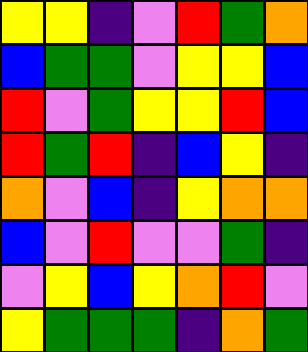[["yellow", "yellow", "indigo", "violet", "red", "green", "orange"], ["blue", "green", "green", "violet", "yellow", "yellow", "blue"], ["red", "violet", "green", "yellow", "yellow", "red", "blue"], ["red", "green", "red", "indigo", "blue", "yellow", "indigo"], ["orange", "violet", "blue", "indigo", "yellow", "orange", "orange"], ["blue", "violet", "red", "violet", "violet", "green", "indigo"], ["violet", "yellow", "blue", "yellow", "orange", "red", "violet"], ["yellow", "green", "green", "green", "indigo", "orange", "green"]]